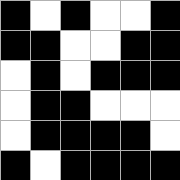[["black", "white", "black", "white", "white", "black"], ["black", "black", "white", "white", "black", "black"], ["white", "black", "white", "black", "black", "black"], ["white", "black", "black", "white", "white", "white"], ["white", "black", "black", "black", "black", "white"], ["black", "white", "black", "black", "black", "black"]]